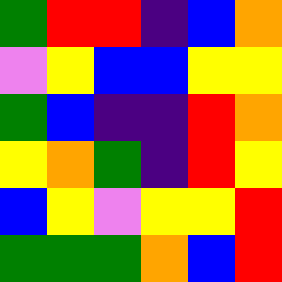[["green", "red", "red", "indigo", "blue", "orange"], ["violet", "yellow", "blue", "blue", "yellow", "yellow"], ["green", "blue", "indigo", "indigo", "red", "orange"], ["yellow", "orange", "green", "indigo", "red", "yellow"], ["blue", "yellow", "violet", "yellow", "yellow", "red"], ["green", "green", "green", "orange", "blue", "red"]]